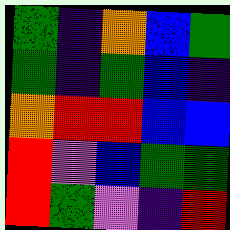[["green", "indigo", "orange", "blue", "green"], ["green", "indigo", "green", "blue", "indigo"], ["orange", "red", "red", "blue", "blue"], ["red", "violet", "blue", "green", "green"], ["red", "green", "violet", "indigo", "red"]]